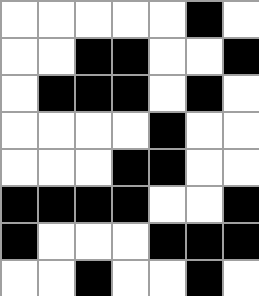[["white", "white", "white", "white", "white", "black", "white"], ["white", "white", "black", "black", "white", "white", "black"], ["white", "black", "black", "black", "white", "black", "white"], ["white", "white", "white", "white", "black", "white", "white"], ["white", "white", "white", "black", "black", "white", "white"], ["black", "black", "black", "black", "white", "white", "black"], ["black", "white", "white", "white", "black", "black", "black"], ["white", "white", "black", "white", "white", "black", "white"]]